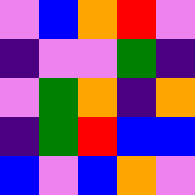[["violet", "blue", "orange", "red", "violet"], ["indigo", "violet", "violet", "green", "indigo"], ["violet", "green", "orange", "indigo", "orange"], ["indigo", "green", "red", "blue", "blue"], ["blue", "violet", "blue", "orange", "violet"]]